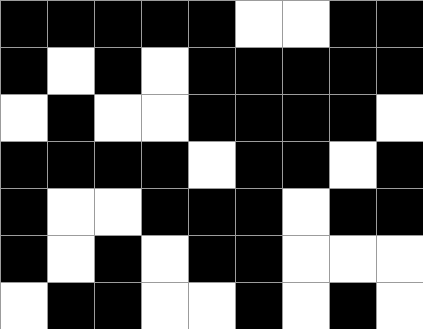[["black", "black", "black", "black", "black", "white", "white", "black", "black"], ["black", "white", "black", "white", "black", "black", "black", "black", "black"], ["white", "black", "white", "white", "black", "black", "black", "black", "white"], ["black", "black", "black", "black", "white", "black", "black", "white", "black"], ["black", "white", "white", "black", "black", "black", "white", "black", "black"], ["black", "white", "black", "white", "black", "black", "white", "white", "white"], ["white", "black", "black", "white", "white", "black", "white", "black", "white"]]